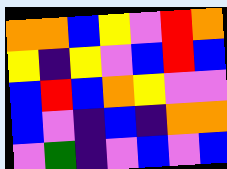[["orange", "orange", "blue", "yellow", "violet", "red", "orange"], ["yellow", "indigo", "yellow", "violet", "blue", "red", "blue"], ["blue", "red", "blue", "orange", "yellow", "violet", "violet"], ["blue", "violet", "indigo", "blue", "indigo", "orange", "orange"], ["violet", "green", "indigo", "violet", "blue", "violet", "blue"]]